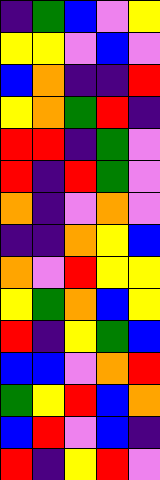[["indigo", "green", "blue", "violet", "yellow"], ["yellow", "yellow", "violet", "blue", "violet"], ["blue", "orange", "indigo", "indigo", "red"], ["yellow", "orange", "green", "red", "indigo"], ["red", "red", "indigo", "green", "violet"], ["red", "indigo", "red", "green", "violet"], ["orange", "indigo", "violet", "orange", "violet"], ["indigo", "indigo", "orange", "yellow", "blue"], ["orange", "violet", "red", "yellow", "yellow"], ["yellow", "green", "orange", "blue", "yellow"], ["red", "indigo", "yellow", "green", "blue"], ["blue", "blue", "violet", "orange", "red"], ["green", "yellow", "red", "blue", "orange"], ["blue", "red", "violet", "blue", "indigo"], ["red", "indigo", "yellow", "red", "violet"]]